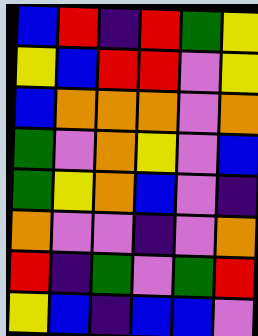[["blue", "red", "indigo", "red", "green", "yellow"], ["yellow", "blue", "red", "red", "violet", "yellow"], ["blue", "orange", "orange", "orange", "violet", "orange"], ["green", "violet", "orange", "yellow", "violet", "blue"], ["green", "yellow", "orange", "blue", "violet", "indigo"], ["orange", "violet", "violet", "indigo", "violet", "orange"], ["red", "indigo", "green", "violet", "green", "red"], ["yellow", "blue", "indigo", "blue", "blue", "violet"]]